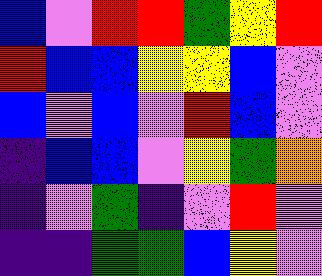[["blue", "violet", "red", "red", "green", "yellow", "red"], ["red", "blue", "blue", "yellow", "yellow", "blue", "violet"], ["blue", "violet", "blue", "violet", "red", "blue", "violet"], ["indigo", "blue", "blue", "violet", "yellow", "green", "orange"], ["indigo", "violet", "green", "indigo", "violet", "red", "violet"], ["indigo", "indigo", "green", "green", "blue", "yellow", "violet"]]